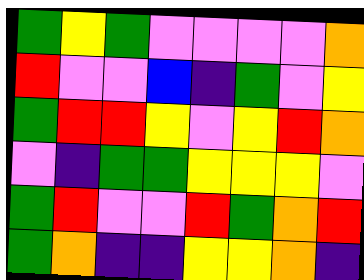[["green", "yellow", "green", "violet", "violet", "violet", "violet", "orange"], ["red", "violet", "violet", "blue", "indigo", "green", "violet", "yellow"], ["green", "red", "red", "yellow", "violet", "yellow", "red", "orange"], ["violet", "indigo", "green", "green", "yellow", "yellow", "yellow", "violet"], ["green", "red", "violet", "violet", "red", "green", "orange", "red"], ["green", "orange", "indigo", "indigo", "yellow", "yellow", "orange", "indigo"]]